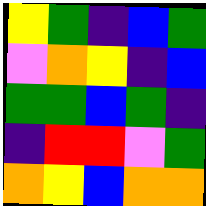[["yellow", "green", "indigo", "blue", "green"], ["violet", "orange", "yellow", "indigo", "blue"], ["green", "green", "blue", "green", "indigo"], ["indigo", "red", "red", "violet", "green"], ["orange", "yellow", "blue", "orange", "orange"]]